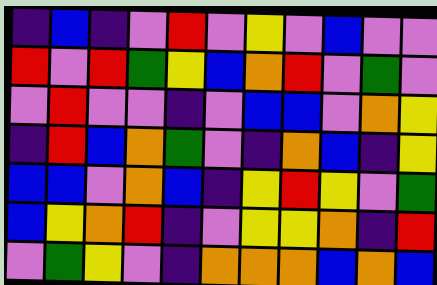[["indigo", "blue", "indigo", "violet", "red", "violet", "yellow", "violet", "blue", "violet", "violet"], ["red", "violet", "red", "green", "yellow", "blue", "orange", "red", "violet", "green", "violet"], ["violet", "red", "violet", "violet", "indigo", "violet", "blue", "blue", "violet", "orange", "yellow"], ["indigo", "red", "blue", "orange", "green", "violet", "indigo", "orange", "blue", "indigo", "yellow"], ["blue", "blue", "violet", "orange", "blue", "indigo", "yellow", "red", "yellow", "violet", "green"], ["blue", "yellow", "orange", "red", "indigo", "violet", "yellow", "yellow", "orange", "indigo", "red"], ["violet", "green", "yellow", "violet", "indigo", "orange", "orange", "orange", "blue", "orange", "blue"]]